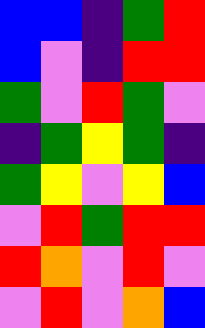[["blue", "blue", "indigo", "green", "red"], ["blue", "violet", "indigo", "red", "red"], ["green", "violet", "red", "green", "violet"], ["indigo", "green", "yellow", "green", "indigo"], ["green", "yellow", "violet", "yellow", "blue"], ["violet", "red", "green", "red", "red"], ["red", "orange", "violet", "red", "violet"], ["violet", "red", "violet", "orange", "blue"]]